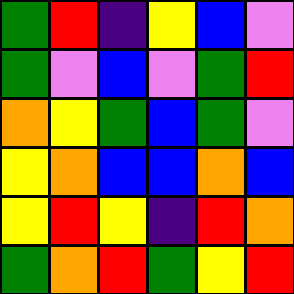[["green", "red", "indigo", "yellow", "blue", "violet"], ["green", "violet", "blue", "violet", "green", "red"], ["orange", "yellow", "green", "blue", "green", "violet"], ["yellow", "orange", "blue", "blue", "orange", "blue"], ["yellow", "red", "yellow", "indigo", "red", "orange"], ["green", "orange", "red", "green", "yellow", "red"]]